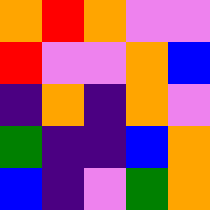[["orange", "red", "orange", "violet", "violet"], ["red", "violet", "violet", "orange", "blue"], ["indigo", "orange", "indigo", "orange", "violet"], ["green", "indigo", "indigo", "blue", "orange"], ["blue", "indigo", "violet", "green", "orange"]]